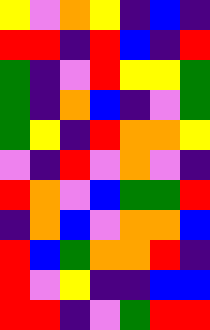[["yellow", "violet", "orange", "yellow", "indigo", "blue", "indigo"], ["red", "red", "indigo", "red", "blue", "indigo", "red"], ["green", "indigo", "violet", "red", "yellow", "yellow", "green"], ["green", "indigo", "orange", "blue", "indigo", "violet", "green"], ["green", "yellow", "indigo", "red", "orange", "orange", "yellow"], ["violet", "indigo", "red", "violet", "orange", "violet", "indigo"], ["red", "orange", "violet", "blue", "green", "green", "red"], ["indigo", "orange", "blue", "violet", "orange", "orange", "blue"], ["red", "blue", "green", "orange", "orange", "red", "indigo"], ["red", "violet", "yellow", "indigo", "indigo", "blue", "blue"], ["red", "red", "indigo", "violet", "green", "red", "red"]]